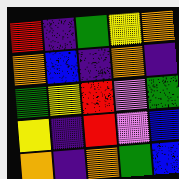[["red", "indigo", "green", "yellow", "orange"], ["orange", "blue", "indigo", "orange", "indigo"], ["green", "yellow", "red", "violet", "green"], ["yellow", "indigo", "red", "violet", "blue"], ["orange", "indigo", "orange", "green", "blue"]]